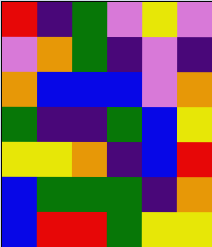[["red", "indigo", "green", "violet", "yellow", "violet"], ["violet", "orange", "green", "indigo", "violet", "indigo"], ["orange", "blue", "blue", "blue", "violet", "orange"], ["green", "indigo", "indigo", "green", "blue", "yellow"], ["yellow", "yellow", "orange", "indigo", "blue", "red"], ["blue", "green", "green", "green", "indigo", "orange"], ["blue", "red", "red", "green", "yellow", "yellow"]]